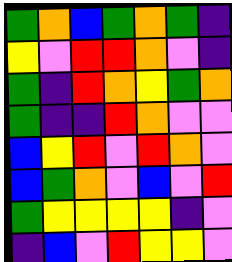[["green", "orange", "blue", "green", "orange", "green", "indigo"], ["yellow", "violet", "red", "red", "orange", "violet", "indigo"], ["green", "indigo", "red", "orange", "yellow", "green", "orange"], ["green", "indigo", "indigo", "red", "orange", "violet", "violet"], ["blue", "yellow", "red", "violet", "red", "orange", "violet"], ["blue", "green", "orange", "violet", "blue", "violet", "red"], ["green", "yellow", "yellow", "yellow", "yellow", "indigo", "violet"], ["indigo", "blue", "violet", "red", "yellow", "yellow", "violet"]]